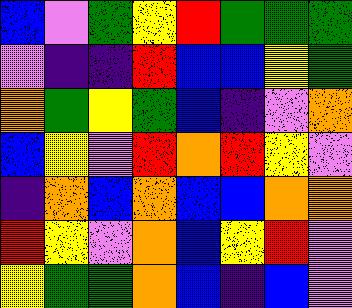[["blue", "violet", "green", "yellow", "red", "green", "green", "green"], ["violet", "indigo", "indigo", "red", "blue", "blue", "yellow", "green"], ["orange", "green", "yellow", "green", "blue", "indigo", "violet", "orange"], ["blue", "yellow", "violet", "red", "orange", "red", "yellow", "violet"], ["indigo", "orange", "blue", "orange", "blue", "blue", "orange", "orange"], ["red", "yellow", "violet", "orange", "blue", "yellow", "red", "violet"], ["yellow", "green", "green", "orange", "blue", "indigo", "blue", "violet"]]